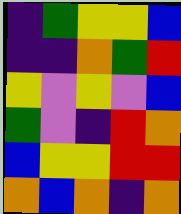[["indigo", "green", "yellow", "yellow", "blue"], ["indigo", "indigo", "orange", "green", "red"], ["yellow", "violet", "yellow", "violet", "blue"], ["green", "violet", "indigo", "red", "orange"], ["blue", "yellow", "yellow", "red", "red"], ["orange", "blue", "orange", "indigo", "orange"]]